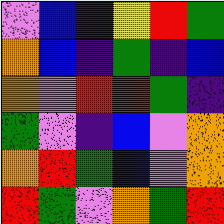[["violet", "blue", "indigo", "yellow", "red", "green"], ["orange", "blue", "indigo", "green", "indigo", "blue"], ["orange", "violet", "red", "red", "green", "indigo"], ["green", "violet", "indigo", "blue", "violet", "orange"], ["orange", "red", "green", "blue", "violet", "orange"], ["red", "green", "violet", "orange", "green", "red"]]